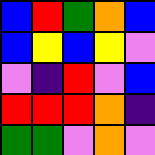[["blue", "red", "green", "orange", "blue"], ["blue", "yellow", "blue", "yellow", "violet"], ["violet", "indigo", "red", "violet", "blue"], ["red", "red", "red", "orange", "indigo"], ["green", "green", "violet", "orange", "violet"]]